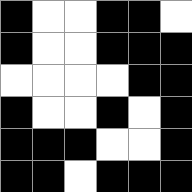[["black", "white", "white", "black", "black", "white"], ["black", "white", "white", "black", "black", "black"], ["white", "white", "white", "white", "black", "black"], ["black", "white", "white", "black", "white", "black"], ["black", "black", "black", "white", "white", "black"], ["black", "black", "white", "black", "black", "black"]]